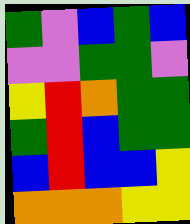[["green", "violet", "blue", "green", "blue"], ["violet", "violet", "green", "green", "violet"], ["yellow", "red", "orange", "green", "green"], ["green", "red", "blue", "green", "green"], ["blue", "red", "blue", "blue", "yellow"], ["orange", "orange", "orange", "yellow", "yellow"]]